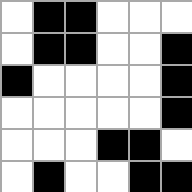[["white", "black", "black", "white", "white", "white"], ["white", "black", "black", "white", "white", "black"], ["black", "white", "white", "white", "white", "black"], ["white", "white", "white", "white", "white", "black"], ["white", "white", "white", "black", "black", "white"], ["white", "black", "white", "white", "black", "black"]]